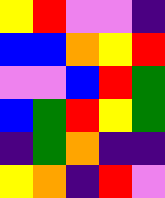[["yellow", "red", "violet", "violet", "indigo"], ["blue", "blue", "orange", "yellow", "red"], ["violet", "violet", "blue", "red", "green"], ["blue", "green", "red", "yellow", "green"], ["indigo", "green", "orange", "indigo", "indigo"], ["yellow", "orange", "indigo", "red", "violet"]]